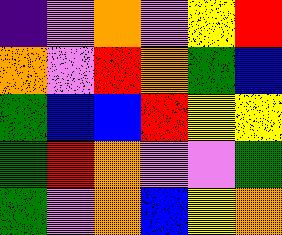[["indigo", "violet", "orange", "violet", "yellow", "red"], ["orange", "violet", "red", "orange", "green", "blue"], ["green", "blue", "blue", "red", "yellow", "yellow"], ["green", "red", "orange", "violet", "violet", "green"], ["green", "violet", "orange", "blue", "yellow", "orange"]]